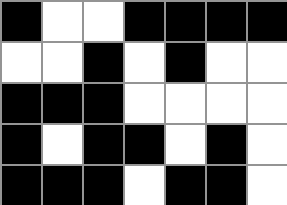[["black", "white", "white", "black", "black", "black", "black"], ["white", "white", "black", "white", "black", "white", "white"], ["black", "black", "black", "white", "white", "white", "white"], ["black", "white", "black", "black", "white", "black", "white"], ["black", "black", "black", "white", "black", "black", "white"]]